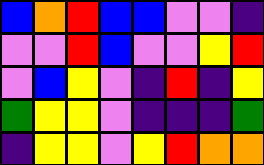[["blue", "orange", "red", "blue", "blue", "violet", "violet", "indigo"], ["violet", "violet", "red", "blue", "violet", "violet", "yellow", "red"], ["violet", "blue", "yellow", "violet", "indigo", "red", "indigo", "yellow"], ["green", "yellow", "yellow", "violet", "indigo", "indigo", "indigo", "green"], ["indigo", "yellow", "yellow", "violet", "yellow", "red", "orange", "orange"]]